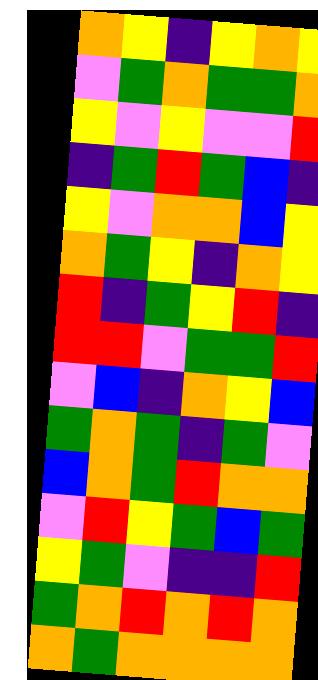[["orange", "yellow", "indigo", "yellow", "orange", "yellow"], ["violet", "green", "orange", "green", "green", "orange"], ["yellow", "violet", "yellow", "violet", "violet", "red"], ["indigo", "green", "red", "green", "blue", "indigo"], ["yellow", "violet", "orange", "orange", "blue", "yellow"], ["orange", "green", "yellow", "indigo", "orange", "yellow"], ["red", "indigo", "green", "yellow", "red", "indigo"], ["red", "red", "violet", "green", "green", "red"], ["violet", "blue", "indigo", "orange", "yellow", "blue"], ["green", "orange", "green", "indigo", "green", "violet"], ["blue", "orange", "green", "red", "orange", "orange"], ["violet", "red", "yellow", "green", "blue", "green"], ["yellow", "green", "violet", "indigo", "indigo", "red"], ["green", "orange", "red", "orange", "red", "orange"], ["orange", "green", "orange", "orange", "orange", "orange"]]